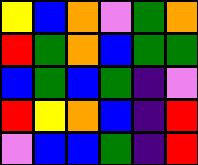[["yellow", "blue", "orange", "violet", "green", "orange"], ["red", "green", "orange", "blue", "green", "green"], ["blue", "green", "blue", "green", "indigo", "violet"], ["red", "yellow", "orange", "blue", "indigo", "red"], ["violet", "blue", "blue", "green", "indigo", "red"]]